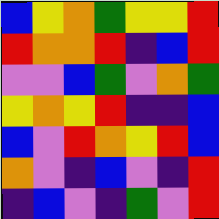[["blue", "yellow", "orange", "green", "yellow", "yellow", "red"], ["red", "orange", "orange", "red", "indigo", "blue", "red"], ["violet", "violet", "blue", "green", "violet", "orange", "green"], ["yellow", "orange", "yellow", "red", "indigo", "indigo", "blue"], ["blue", "violet", "red", "orange", "yellow", "red", "blue"], ["orange", "violet", "indigo", "blue", "violet", "indigo", "red"], ["indigo", "blue", "violet", "indigo", "green", "violet", "red"]]